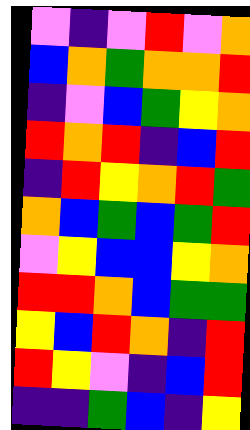[["violet", "indigo", "violet", "red", "violet", "orange"], ["blue", "orange", "green", "orange", "orange", "red"], ["indigo", "violet", "blue", "green", "yellow", "orange"], ["red", "orange", "red", "indigo", "blue", "red"], ["indigo", "red", "yellow", "orange", "red", "green"], ["orange", "blue", "green", "blue", "green", "red"], ["violet", "yellow", "blue", "blue", "yellow", "orange"], ["red", "red", "orange", "blue", "green", "green"], ["yellow", "blue", "red", "orange", "indigo", "red"], ["red", "yellow", "violet", "indigo", "blue", "red"], ["indigo", "indigo", "green", "blue", "indigo", "yellow"]]